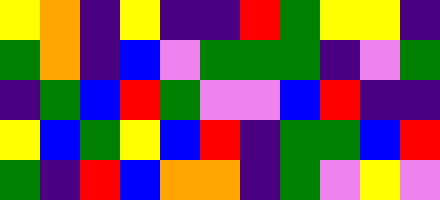[["yellow", "orange", "indigo", "yellow", "indigo", "indigo", "red", "green", "yellow", "yellow", "indigo"], ["green", "orange", "indigo", "blue", "violet", "green", "green", "green", "indigo", "violet", "green"], ["indigo", "green", "blue", "red", "green", "violet", "violet", "blue", "red", "indigo", "indigo"], ["yellow", "blue", "green", "yellow", "blue", "red", "indigo", "green", "green", "blue", "red"], ["green", "indigo", "red", "blue", "orange", "orange", "indigo", "green", "violet", "yellow", "violet"]]